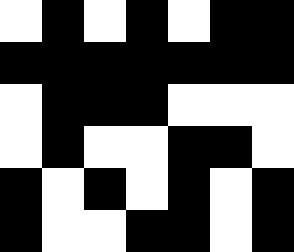[["white", "black", "white", "black", "white", "black", "black"], ["black", "black", "black", "black", "black", "black", "black"], ["white", "black", "black", "black", "white", "white", "white"], ["white", "black", "white", "white", "black", "black", "white"], ["black", "white", "black", "white", "black", "white", "black"], ["black", "white", "white", "black", "black", "white", "black"]]